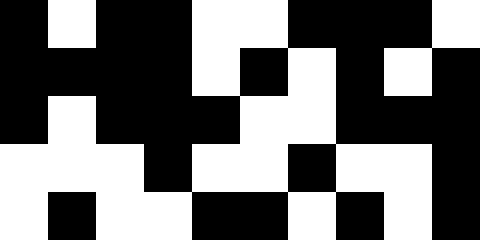[["black", "white", "black", "black", "white", "white", "black", "black", "black", "white"], ["black", "black", "black", "black", "white", "black", "white", "black", "white", "black"], ["black", "white", "black", "black", "black", "white", "white", "black", "black", "black"], ["white", "white", "white", "black", "white", "white", "black", "white", "white", "black"], ["white", "black", "white", "white", "black", "black", "white", "black", "white", "black"]]